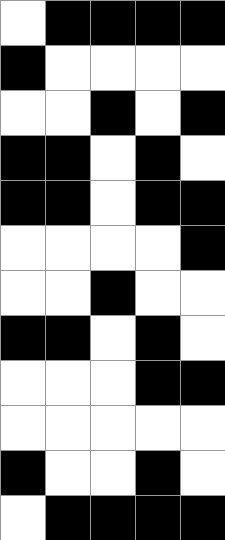[["white", "black", "black", "black", "black"], ["black", "white", "white", "white", "white"], ["white", "white", "black", "white", "black"], ["black", "black", "white", "black", "white"], ["black", "black", "white", "black", "black"], ["white", "white", "white", "white", "black"], ["white", "white", "black", "white", "white"], ["black", "black", "white", "black", "white"], ["white", "white", "white", "black", "black"], ["white", "white", "white", "white", "white"], ["black", "white", "white", "black", "white"], ["white", "black", "black", "black", "black"]]